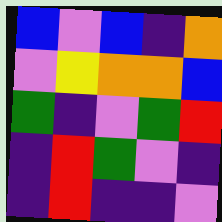[["blue", "violet", "blue", "indigo", "orange"], ["violet", "yellow", "orange", "orange", "blue"], ["green", "indigo", "violet", "green", "red"], ["indigo", "red", "green", "violet", "indigo"], ["indigo", "red", "indigo", "indigo", "violet"]]